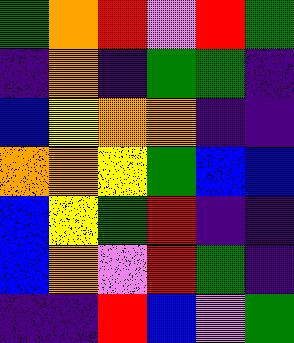[["green", "orange", "red", "violet", "red", "green"], ["indigo", "orange", "indigo", "green", "green", "indigo"], ["blue", "yellow", "orange", "orange", "indigo", "indigo"], ["orange", "orange", "yellow", "green", "blue", "blue"], ["blue", "yellow", "green", "red", "indigo", "indigo"], ["blue", "orange", "violet", "red", "green", "indigo"], ["indigo", "indigo", "red", "blue", "violet", "green"]]